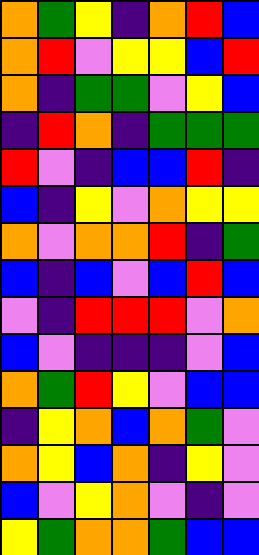[["orange", "green", "yellow", "indigo", "orange", "red", "blue"], ["orange", "red", "violet", "yellow", "yellow", "blue", "red"], ["orange", "indigo", "green", "green", "violet", "yellow", "blue"], ["indigo", "red", "orange", "indigo", "green", "green", "green"], ["red", "violet", "indigo", "blue", "blue", "red", "indigo"], ["blue", "indigo", "yellow", "violet", "orange", "yellow", "yellow"], ["orange", "violet", "orange", "orange", "red", "indigo", "green"], ["blue", "indigo", "blue", "violet", "blue", "red", "blue"], ["violet", "indigo", "red", "red", "red", "violet", "orange"], ["blue", "violet", "indigo", "indigo", "indigo", "violet", "blue"], ["orange", "green", "red", "yellow", "violet", "blue", "blue"], ["indigo", "yellow", "orange", "blue", "orange", "green", "violet"], ["orange", "yellow", "blue", "orange", "indigo", "yellow", "violet"], ["blue", "violet", "yellow", "orange", "violet", "indigo", "violet"], ["yellow", "green", "orange", "orange", "green", "blue", "blue"]]